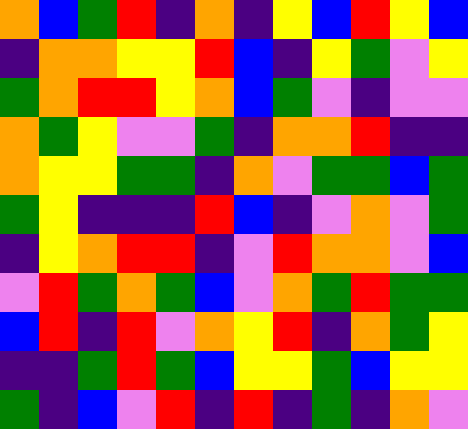[["orange", "blue", "green", "red", "indigo", "orange", "indigo", "yellow", "blue", "red", "yellow", "blue"], ["indigo", "orange", "orange", "yellow", "yellow", "red", "blue", "indigo", "yellow", "green", "violet", "yellow"], ["green", "orange", "red", "red", "yellow", "orange", "blue", "green", "violet", "indigo", "violet", "violet"], ["orange", "green", "yellow", "violet", "violet", "green", "indigo", "orange", "orange", "red", "indigo", "indigo"], ["orange", "yellow", "yellow", "green", "green", "indigo", "orange", "violet", "green", "green", "blue", "green"], ["green", "yellow", "indigo", "indigo", "indigo", "red", "blue", "indigo", "violet", "orange", "violet", "green"], ["indigo", "yellow", "orange", "red", "red", "indigo", "violet", "red", "orange", "orange", "violet", "blue"], ["violet", "red", "green", "orange", "green", "blue", "violet", "orange", "green", "red", "green", "green"], ["blue", "red", "indigo", "red", "violet", "orange", "yellow", "red", "indigo", "orange", "green", "yellow"], ["indigo", "indigo", "green", "red", "green", "blue", "yellow", "yellow", "green", "blue", "yellow", "yellow"], ["green", "indigo", "blue", "violet", "red", "indigo", "red", "indigo", "green", "indigo", "orange", "violet"]]